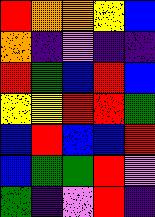[["red", "orange", "orange", "yellow", "blue"], ["orange", "indigo", "violet", "indigo", "indigo"], ["red", "green", "blue", "red", "blue"], ["yellow", "yellow", "red", "red", "green"], ["blue", "red", "blue", "blue", "red"], ["blue", "green", "green", "red", "violet"], ["green", "indigo", "violet", "red", "indigo"]]